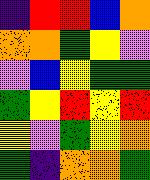[["indigo", "red", "red", "blue", "orange"], ["orange", "orange", "green", "yellow", "violet"], ["violet", "blue", "yellow", "green", "green"], ["green", "yellow", "red", "yellow", "red"], ["yellow", "violet", "green", "yellow", "orange"], ["green", "indigo", "orange", "orange", "green"]]